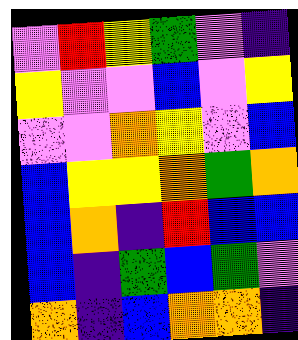[["violet", "red", "yellow", "green", "violet", "indigo"], ["yellow", "violet", "violet", "blue", "violet", "yellow"], ["violet", "violet", "orange", "yellow", "violet", "blue"], ["blue", "yellow", "yellow", "orange", "green", "orange"], ["blue", "orange", "indigo", "red", "blue", "blue"], ["blue", "indigo", "green", "blue", "green", "violet"], ["orange", "indigo", "blue", "orange", "orange", "indigo"]]